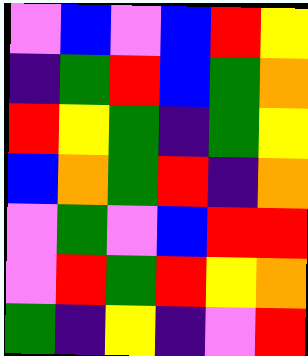[["violet", "blue", "violet", "blue", "red", "yellow"], ["indigo", "green", "red", "blue", "green", "orange"], ["red", "yellow", "green", "indigo", "green", "yellow"], ["blue", "orange", "green", "red", "indigo", "orange"], ["violet", "green", "violet", "blue", "red", "red"], ["violet", "red", "green", "red", "yellow", "orange"], ["green", "indigo", "yellow", "indigo", "violet", "red"]]